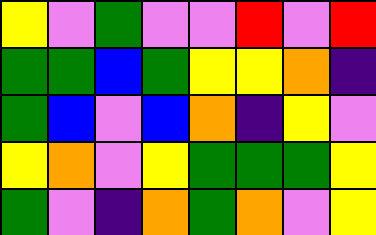[["yellow", "violet", "green", "violet", "violet", "red", "violet", "red"], ["green", "green", "blue", "green", "yellow", "yellow", "orange", "indigo"], ["green", "blue", "violet", "blue", "orange", "indigo", "yellow", "violet"], ["yellow", "orange", "violet", "yellow", "green", "green", "green", "yellow"], ["green", "violet", "indigo", "orange", "green", "orange", "violet", "yellow"]]